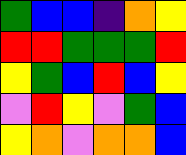[["green", "blue", "blue", "indigo", "orange", "yellow"], ["red", "red", "green", "green", "green", "red"], ["yellow", "green", "blue", "red", "blue", "yellow"], ["violet", "red", "yellow", "violet", "green", "blue"], ["yellow", "orange", "violet", "orange", "orange", "blue"]]